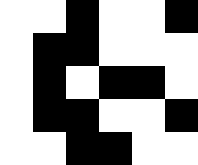[["white", "white", "black", "white", "white", "black"], ["white", "black", "black", "white", "white", "white"], ["white", "black", "white", "black", "black", "white"], ["white", "black", "black", "white", "white", "black"], ["white", "white", "black", "black", "white", "white"]]